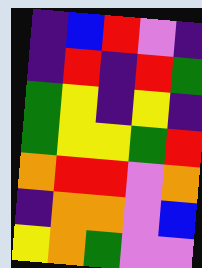[["indigo", "blue", "red", "violet", "indigo"], ["indigo", "red", "indigo", "red", "green"], ["green", "yellow", "indigo", "yellow", "indigo"], ["green", "yellow", "yellow", "green", "red"], ["orange", "red", "red", "violet", "orange"], ["indigo", "orange", "orange", "violet", "blue"], ["yellow", "orange", "green", "violet", "violet"]]